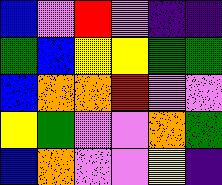[["blue", "violet", "red", "violet", "indigo", "indigo"], ["green", "blue", "yellow", "yellow", "green", "green"], ["blue", "orange", "orange", "red", "violet", "violet"], ["yellow", "green", "violet", "violet", "orange", "green"], ["blue", "orange", "violet", "violet", "yellow", "indigo"]]